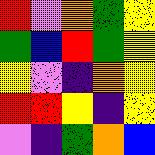[["red", "violet", "orange", "green", "yellow"], ["green", "blue", "red", "green", "yellow"], ["yellow", "violet", "indigo", "orange", "yellow"], ["red", "red", "yellow", "indigo", "yellow"], ["violet", "indigo", "green", "orange", "blue"]]